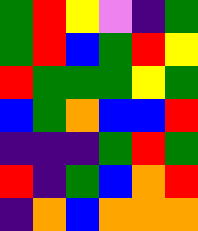[["green", "red", "yellow", "violet", "indigo", "green"], ["green", "red", "blue", "green", "red", "yellow"], ["red", "green", "green", "green", "yellow", "green"], ["blue", "green", "orange", "blue", "blue", "red"], ["indigo", "indigo", "indigo", "green", "red", "green"], ["red", "indigo", "green", "blue", "orange", "red"], ["indigo", "orange", "blue", "orange", "orange", "orange"]]